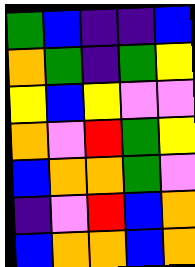[["green", "blue", "indigo", "indigo", "blue"], ["orange", "green", "indigo", "green", "yellow"], ["yellow", "blue", "yellow", "violet", "violet"], ["orange", "violet", "red", "green", "yellow"], ["blue", "orange", "orange", "green", "violet"], ["indigo", "violet", "red", "blue", "orange"], ["blue", "orange", "orange", "blue", "orange"]]